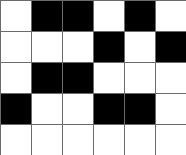[["white", "black", "black", "white", "black", "white"], ["white", "white", "white", "black", "white", "black"], ["white", "black", "black", "white", "white", "white"], ["black", "white", "white", "black", "black", "white"], ["white", "white", "white", "white", "white", "white"]]